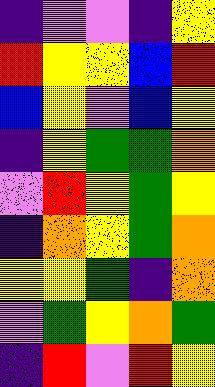[["indigo", "violet", "violet", "indigo", "yellow"], ["red", "yellow", "yellow", "blue", "red"], ["blue", "yellow", "violet", "blue", "yellow"], ["indigo", "yellow", "green", "green", "orange"], ["violet", "red", "yellow", "green", "yellow"], ["indigo", "orange", "yellow", "green", "orange"], ["yellow", "yellow", "green", "indigo", "orange"], ["violet", "green", "yellow", "orange", "green"], ["indigo", "red", "violet", "red", "yellow"]]